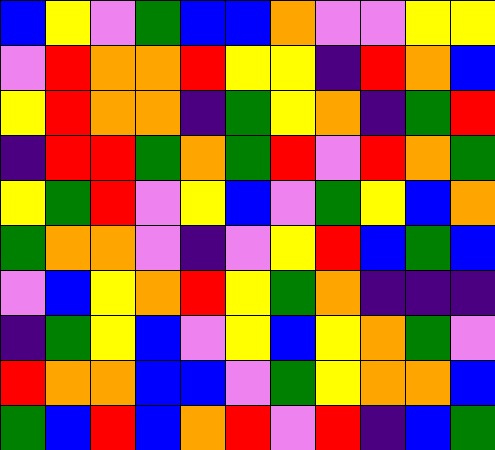[["blue", "yellow", "violet", "green", "blue", "blue", "orange", "violet", "violet", "yellow", "yellow"], ["violet", "red", "orange", "orange", "red", "yellow", "yellow", "indigo", "red", "orange", "blue"], ["yellow", "red", "orange", "orange", "indigo", "green", "yellow", "orange", "indigo", "green", "red"], ["indigo", "red", "red", "green", "orange", "green", "red", "violet", "red", "orange", "green"], ["yellow", "green", "red", "violet", "yellow", "blue", "violet", "green", "yellow", "blue", "orange"], ["green", "orange", "orange", "violet", "indigo", "violet", "yellow", "red", "blue", "green", "blue"], ["violet", "blue", "yellow", "orange", "red", "yellow", "green", "orange", "indigo", "indigo", "indigo"], ["indigo", "green", "yellow", "blue", "violet", "yellow", "blue", "yellow", "orange", "green", "violet"], ["red", "orange", "orange", "blue", "blue", "violet", "green", "yellow", "orange", "orange", "blue"], ["green", "blue", "red", "blue", "orange", "red", "violet", "red", "indigo", "blue", "green"]]